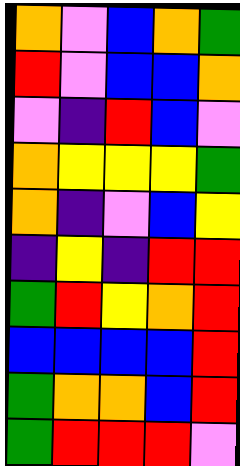[["orange", "violet", "blue", "orange", "green"], ["red", "violet", "blue", "blue", "orange"], ["violet", "indigo", "red", "blue", "violet"], ["orange", "yellow", "yellow", "yellow", "green"], ["orange", "indigo", "violet", "blue", "yellow"], ["indigo", "yellow", "indigo", "red", "red"], ["green", "red", "yellow", "orange", "red"], ["blue", "blue", "blue", "blue", "red"], ["green", "orange", "orange", "blue", "red"], ["green", "red", "red", "red", "violet"]]